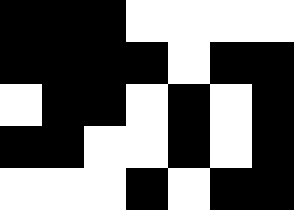[["black", "black", "black", "white", "white", "white", "white"], ["black", "black", "black", "black", "white", "black", "black"], ["white", "black", "black", "white", "black", "white", "black"], ["black", "black", "white", "white", "black", "white", "black"], ["white", "white", "white", "black", "white", "black", "black"]]